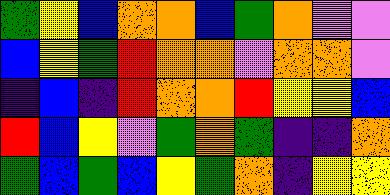[["green", "yellow", "blue", "orange", "orange", "blue", "green", "orange", "violet", "violet"], ["blue", "yellow", "green", "red", "orange", "orange", "violet", "orange", "orange", "violet"], ["indigo", "blue", "indigo", "red", "orange", "orange", "red", "yellow", "yellow", "blue"], ["red", "blue", "yellow", "violet", "green", "orange", "green", "indigo", "indigo", "orange"], ["green", "blue", "green", "blue", "yellow", "green", "orange", "indigo", "yellow", "yellow"]]